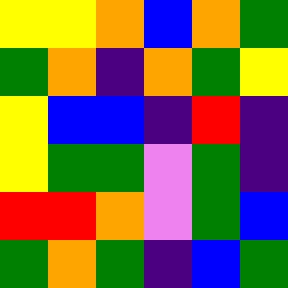[["yellow", "yellow", "orange", "blue", "orange", "green"], ["green", "orange", "indigo", "orange", "green", "yellow"], ["yellow", "blue", "blue", "indigo", "red", "indigo"], ["yellow", "green", "green", "violet", "green", "indigo"], ["red", "red", "orange", "violet", "green", "blue"], ["green", "orange", "green", "indigo", "blue", "green"]]